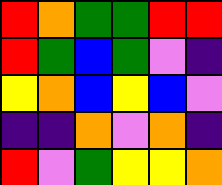[["red", "orange", "green", "green", "red", "red"], ["red", "green", "blue", "green", "violet", "indigo"], ["yellow", "orange", "blue", "yellow", "blue", "violet"], ["indigo", "indigo", "orange", "violet", "orange", "indigo"], ["red", "violet", "green", "yellow", "yellow", "orange"]]